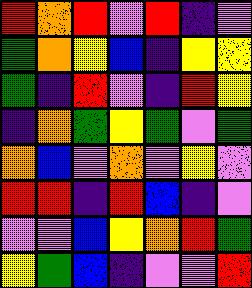[["red", "orange", "red", "violet", "red", "indigo", "violet"], ["green", "orange", "yellow", "blue", "indigo", "yellow", "yellow"], ["green", "indigo", "red", "violet", "indigo", "red", "yellow"], ["indigo", "orange", "green", "yellow", "green", "violet", "green"], ["orange", "blue", "violet", "orange", "violet", "yellow", "violet"], ["red", "red", "indigo", "red", "blue", "indigo", "violet"], ["violet", "violet", "blue", "yellow", "orange", "red", "green"], ["yellow", "green", "blue", "indigo", "violet", "violet", "red"]]